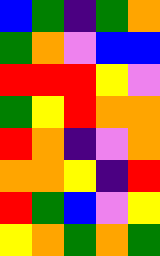[["blue", "green", "indigo", "green", "orange"], ["green", "orange", "violet", "blue", "blue"], ["red", "red", "red", "yellow", "violet"], ["green", "yellow", "red", "orange", "orange"], ["red", "orange", "indigo", "violet", "orange"], ["orange", "orange", "yellow", "indigo", "red"], ["red", "green", "blue", "violet", "yellow"], ["yellow", "orange", "green", "orange", "green"]]